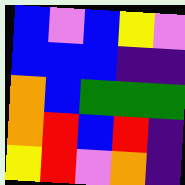[["blue", "violet", "blue", "yellow", "violet"], ["blue", "blue", "blue", "indigo", "indigo"], ["orange", "blue", "green", "green", "green"], ["orange", "red", "blue", "red", "indigo"], ["yellow", "red", "violet", "orange", "indigo"]]